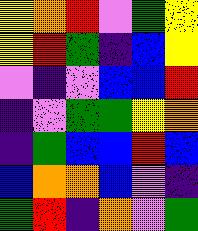[["yellow", "orange", "red", "violet", "green", "yellow"], ["yellow", "red", "green", "indigo", "blue", "yellow"], ["violet", "indigo", "violet", "blue", "blue", "red"], ["indigo", "violet", "green", "green", "yellow", "orange"], ["indigo", "green", "blue", "blue", "red", "blue"], ["blue", "orange", "orange", "blue", "violet", "indigo"], ["green", "red", "indigo", "orange", "violet", "green"]]